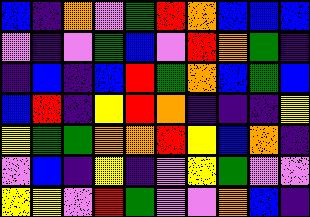[["blue", "indigo", "orange", "violet", "green", "red", "orange", "blue", "blue", "blue"], ["violet", "indigo", "violet", "green", "blue", "violet", "red", "orange", "green", "indigo"], ["indigo", "blue", "indigo", "blue", "red", "green", "orange", "blue", "green", "blue"], ["blue", "red", "indigo", "yellow", "red", "orange", "indigo", "indigo", "indigo", "yellow"], ["yellow", "green", "green", "orange", "orange", "red", "yellow", "blue", "orange", "indigo"], ["violet", "blue", "indigo", "yellow", "indigo", "violet", "yellow", "green", "violet", "violet"], ["yellow", "yellow", "violet", "red", "green", "violet", "violet", "orange", "blue", "indigo"]]